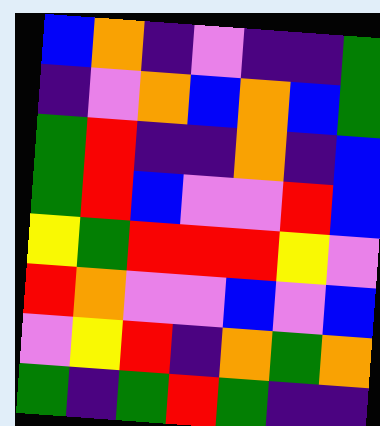[["blue", "orange", "indigo", "violet", "indigo", "indigo", "green"], ["indigo", "violet", "orange", "blue", "orange", "blue", "green"], ["green", "red", "indigo", "indigo", "orange", "indigo", "blue"], ["green", "red", "blue", "violet", "violet", "red", "blue"], ["yellow", "green", "red", "red", "red", "yellow", "violet"], ["red", "orange", "violet", "violet", "blue", "violet", "blue"], ["violet", "yellow", "red", "indigo", "orange", "green", "orange"], ["green", "indigo", "green", "red", "green", "indigo", "indigo"]]